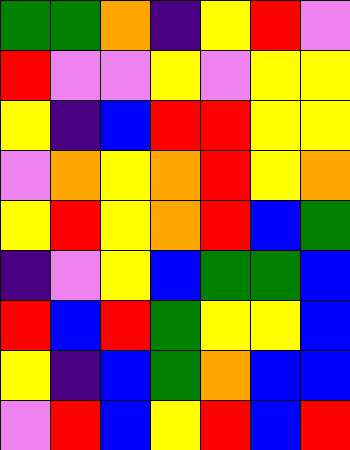[["green", "green", "orange", "indigo", "yellow", "red", "violet"], ["red", "violet", "violet", "yellow", "violet", "yellow", "yellow"], ["yellow", "indigo", "blue", "red", "red", "yellow", "yellow"], ["violet", "orange", "yellow", "orange", "red", "yellow", "orange"], ["yellow", "red", "yellow", "orange", "red", "blue", "green"], ["indigo", "violet", "yellow", "blue", "green", "green", "blue"], ["red", "blue", "red", "green", "yellow", "yellow", "blue"], ["yellow", "indigo", "blue", "green", "orange", "blue", "blue"], ["violet", "red", "blue", "yellow", "red", "blue", "red"]]